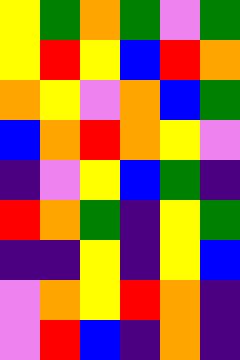[["yellow", "green", "orange", "green", "violet", "green"], ["yellow", "red", "yellow", "blue", "red", "orange"], ["orange", "yellow", "violet", "orange", "blue", "green"], ["blue", "orange", "red", "orange", "yellow", "violet"], ["indigo", "violet", "yellow", "blue", "green", "indigo"], ["red", "orange", "green", "indigo", "yellow", "green"], ["indigo", "indigo", "yellow", "indigo", "yellow", "blue"], ["violet", "orange", "yellow", "red", "orange", "indigo"], ["violet", "red", "blue", "indigo", "orange", "indigo"]]